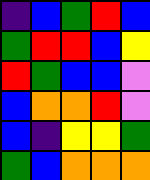[["indigo", "blue", "green", "red", "blue"], ["green", "red", "red", "blue", "yellow"], ["red", "green", "blue", "blue", "violet"], ["blue", "orange", "orange", "red", "violet"], ["blue", "indigo", "yellow", "yellow", "green"], ["green", "blue", "orange", "orange", "orange"]]